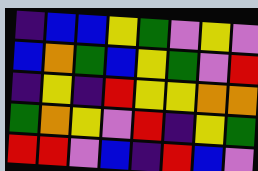[["indigo", "blue", "blue", "yellow", "green", "violet", "yellow", "violet"], ["blue", "orange", "green", "blue", "yellow", "green", "violet", "red"], ["indigo", "yellow", "indigo", "red", "yellow", "yellow", "orange", "orange"], ["green", "orange", "yellow", "violet", "red", "indigo", "yellow", "green"], ["red", "red", "violet", "blue", "indigo", "red", "blue", "violet"]]